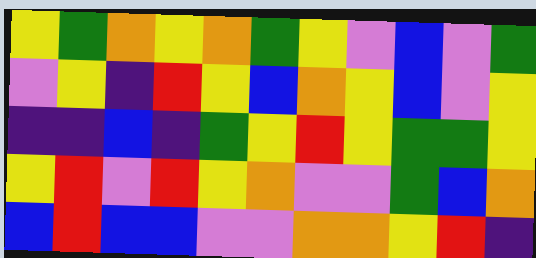[["yellow", "green", "orange", "yellow", "orange", "green", "yellow", "violet", "blue", "violet", "green"], ["violet", "yellow", "indigo", "red", "yellow", "blue", "orange", "yellow", "blue", "violet", "yellow"], ["indigo", "indigo", "blue", "indigo", "green", "yellow", "red", "yellow", "green", "green", "yellow"], ["yellow", "red", "violet", "red", "yellow", "orange", "violet", "violet", "green", "blue", "orange"], ["blue", "red", "blue", "blue", "violet", "violet", "orange", "orange", "yellow", "red", "indigo"]]